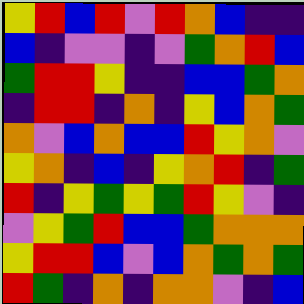[["yellow", "red", "blue", "red", "violet", "red", "orange", "blue", "indigo", "indigo"], ["blue", "indigo", "violet", "violet", "indigo", "violet", "green", "orange", "red", "blue"], ["green", "red", "red", "yellow", "indigo", "indigo", "blue", "blue", "green", "orange"], ["indigo", "red", "red", "indigo", "orange", "indigo", "yellow", "blue", "orange", "green"], ["orange", "violet", "blue", "orange", "blue", "blue", "red", "yellow", "orange", "violet"], ["yellow", "orange", "indigo", "blue", "indigo", "yellow", "orange", "red", "indigo", "green"], ["red", "indigo", "yellow", "green", "yellow", "green", "red", "yellow", "violet", "indigo"], ["violet", "yellow", "green", "red", "blue", "blue", "green", "orange", "orange", "orange"], ["yellow", "red", "red", "blue", "violet", "blue", "orange", "green", "orange", "green"], ["red", "green", "indigo", "orange", "indigo", "orange", "orange", "violet", "indigo", "blue"]]